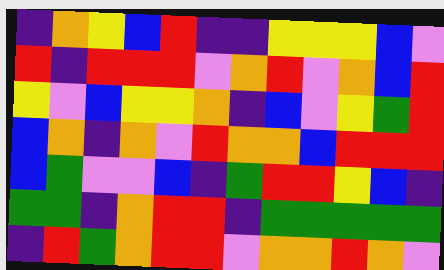[["indigo", "orange", "yellow", "blue", "red", "indigo", "indigo", "yellow", "yellow", "yellow", "blue", "violet"], ["red", "indigo", "red", "red", "red", "violet", "orange", "red", "violet", "orange", "blue", "red"], ["yellow", "violet", "blue", "yellow", "yellow", "orange", "indigo", "blue", "violet", "yellow", "green", "red"], ["blue", "orange", "indigo", "orange", "violet", "red", "orange", "orange", "blue", "red", "red", "red"], ["blue", "green", "violet", "violet", "blue", "indigo", "green", "red", "red", "yellow", "blue", "indigo"], ["green", "green", "indigo", "orange", "red", "red", "indigo", "green", "green", "green", "green", "green"], ["indigo", "red", "green", "orange", "red", "red", "violet", "orange", "orange", "red", "orange", "violet"]]